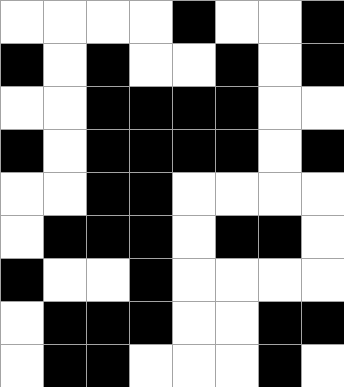[["white", "white", "white", "white", "black", "white", "white", "black"], ["black", "white", "black", "white", "white", "black", "white", "black"], ["white", "white", "black", "black", "black", "black", "white", "white"], ["black", "white", "black", "black", "black", "black", "white", "black"], ["white", "white", "black", "black", "white", "white", "white", "white"], ["white", "black", "black", "black", "white", "black", "black", "white"], ["black", "white", "white", "black", "white", "white", "white", "white"], ["white", "black", "black", "black", "white", "white", "black", "black"], ["white", "black", "black", "white", "white", "white", "black", "white"]]